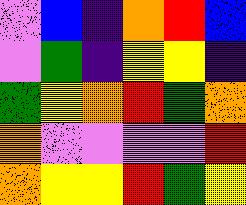[["violet", "blue", "indigo", "orange", "red", "blue"], ["violet", "green", "indigo", "yellow", "yellow", "indigo"], ["green", "yellow", "orange", "red", "green", "orange"], ["orange", "violet", "violet", "violet", "violet", "red"], ["orange", "yellow", "yellow", "red", "green", "yellow"]]